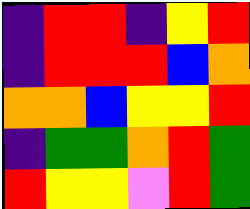[["indigo", "red", "red", "indigo", "yellow", "red"], ["indigo", "red", "red", "red", "blue", "orange"], ["orange", "orange", "blue", "yellow", "yellow", "red"], ["indigo", "green", "green", "orange", "red", "green"], ["red", "yellow", "yellow", "violet", "red", "green"]]